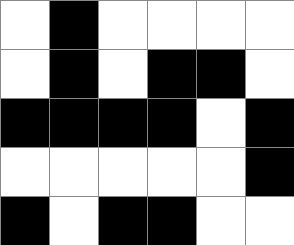[["white", "black", "white", "white", "white", "white"], ["white", "black", "white", "black", "black", "white"], ["black", "black", "black", "black", "white", "black"], ["white", "white", "white", "white", "white", "black"], ["black", "white", "black", "black", "white", "white"]]